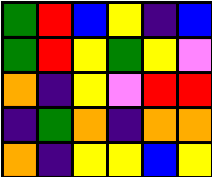[["green", "red", "blue", "yellow", "indigo", "blue"], ["green", "red", "yellow", "green", "yellow", "violet"], ["orange", "indigo", "yellow", "violet", "red", "red"], ["indigo", "green", "orange", "indigo", "orange", "orange"], ["orange", "indigo", "yellow", "yellow", "blue", "yellow"]]